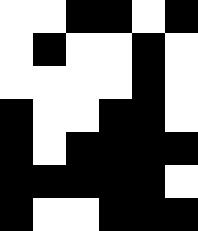[["white", "white", "black", "black", "white", "black"], ["white", "black", "white", "white", "black", "white"], ["white", "white", "white", "white", "black", "white"], ["black", "white", "white", "black", "black", "white"], ["black", "white", "black", "black", "black", "black"], ["black", "black", "black", "black", "black", "white"], ["black", "white", "white", "black", "black", "black"]]